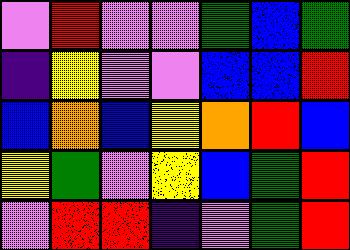[["violet", "red", "violet", "violet", "green", "blue", "green"], ["indigo", "yellow", "violet", "violet", "blue", "blue", "red"], ["blue", "orange", "blue", "yellow", "orange", "red", "blue"], ["yellow", "green", "violet", "yellow", "blue", "green", "red"], ["violet", "red", "red", "indigo", "violet", "green", "red"]]